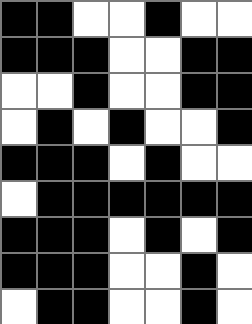[["black", "black", "white", "white", "black", "white", "white"], ["black", "black", "black", "white", "white", "black", "black"], ["white", "white", "black", "white", "white", "black", "black"], ["white", "black", "white", "black", "white", "white", "black"], ["black", "black", "black", "white", "black", "white", "white"], ["white", "black", "black", "black", "black", "black", "black"], ["black", "black", "black", "white", "black", "white", "black"], ["black", "black", "black", "white", "white", "black", "white"], ["white", "black", "black", "white", "white", "black", "white"]]